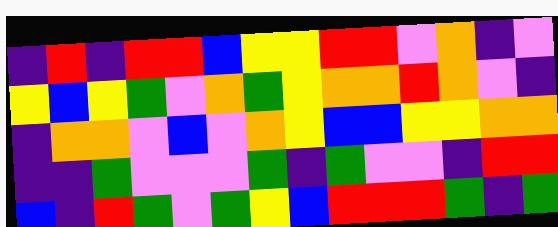[["indigo", "red", "indigo", "red", "red", "blue", "yellow", "yellow", "red", "red", "violet", "orange", "indigo", "violet"], ["yellow", "blue", "yellow", "green", "violet", "orange", "green", "yellow", "orange", "orange", "red", "orange", "violet", "indigo"], ["indigo", "orange", "orange", "violet", "blue", "violet", "orange", "yellow", "blue", "blue", "yellow", "yellow", "orange", "orange"], ["indigo", "indigo", "green", "violet", "violet", "violet", "green", "indigo", "green", "violet", "violet", "indigo", "red", "red"], ["blue", "indigo", "red", "green", "violet", "green", "yellow", "blue", "red", "red", "red", "green", "indigo", "green"]]